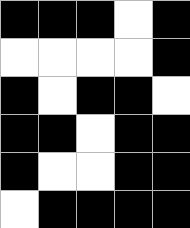[["black", "black", "black", "white", "black"], ["white", "white", "white", "white", "black"], ["black", "white", "black", "black", "white"], ["black", "black", "white", "black", "black"], ["black", "white", "white", "black", "black"], ["white", "black", "black", "black", "black"]]